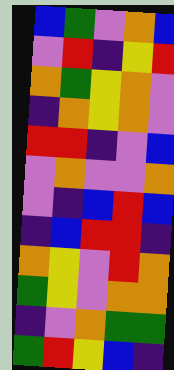[["blue", "green", "violet", "orange", "blue"], ["violet", "red", "indigo", "yellow", "red"], ["orange", "green", "yellow", "orange", "violet"], ["indigo", "orange", "yellow", "orange", "violet"], ["red", "red", "indigo", "violet", "blue"], ["violet", "orange", "violet", "violet", "orange"], ["violet", "indigo", "blue", "red", "blue"], ["indigo", "blue", "red", "red", "indigo"], ["orange", "yellow", "violet", "red", "orange"], ["green", "yellow", "violet", "orange", "orange"], ["indigo", "violet", "orange", "green", "green"], ["green", "red", "yellow", "blue", "indigo"]]